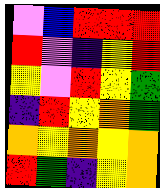[["violet", "blue", "red", "red", "red"], ["red", "violet", "indigo", "yellow", "red"], ["yellow", "violet", "red", "yellow", "green"], ["indigo", "red", "yellow", "orange", "green"], ["orange", "yellow", "orange", "yellow", "orange"], ["red", "green", "indigo", "yellow", "orange"]]